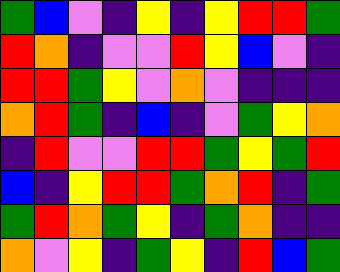[["green", "blue", "violet", "indigo", "yellow", "indigo", "yellow", "red", "red", "green"], ["red", "orange", "indigo", "violet", "violet", "red", "yellow", "blue", "violet", "indigo"], ["red", "red", "green", "yellow", "violet", "orange", "violet", "indigo", "indigo", "indigo"], ["orange", "red", "green", "indigo", "blue", "indigo", "violet", "green", "yellow", "orange"], ["indigo", "red", "violet", "violet", "red", "red", "green", "yellow", "green", "red"], ["blue", "indigo", "yellow", "red", "red", "green", "orange", "red", "indigo", "green"], ["green", "red", "orange", "green", "yellow", "indigo", "green", "orange", "indigo", "indigo"], ["orange", "violet", "yellow", "indigo", "green", "yellow", "indigo", "red", "blue", "green"]]